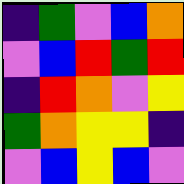[["indigo", "green", "violet", "blue", "orange"], ["violet", "blue", "red", "green", "red"], ["indigo", "red", "orange", "violet", "yellow"], ["green", "orange", "yellow", "yellow", "indigo"], ["violet", "blue", "yellow", "blue", "violet"]]